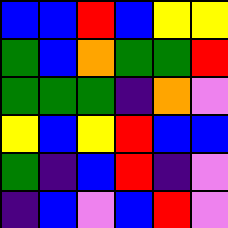[["blue", "blue", "red", "blue", "yellow", "yellow"], ["green", "blue", "orange", "green", "green", "red"], ["green", "green", "green", "indigo", "orange", "violet"], ["yellow", "blue", "yellow", "red", "blue", "blue"], ["green", "indigo", "blue", "red", "indigo", "violet"], ["indigo", "blue", "violet", "blue", "red", "violet"]]